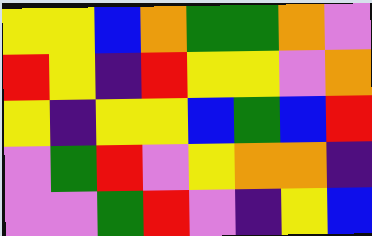[["yellow", "yellow", "blue", "orange", "green", "green", "orange", "violet"], ["red", "yellow", "indigo", "red", "yellow", "yellow", "violet", "orange"], ["yellow", "indigo", "yellow", "yellow", "blue", "green", "blue", "red"], ["violet", "green", "red", "violet", "yellow", "orange", "orange", "indigo"], ["violet", "violet", "green", "red", "violet", "indigo", "yellow", "blue"]]